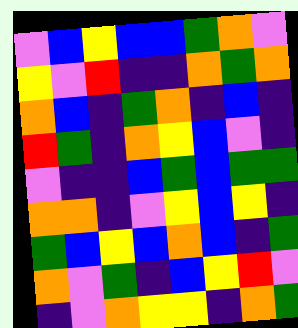[["violet", "blue", "yellow", "blue", "blue", "green", "orange", "violet"], ["yellow", "violet", "red", "indigo", "indigo", "orange", "green", "orange"], ["orange", "blue", "indigo", "green", "orange", "indigo", "blue", "indigo"], ["red", "green", "indigo", "orange", "yellow", "blue", "violet", "indigo"], ["violet", "indigo", "indigo", "blue", "green", "blue", "green", "green"], ["orange", "orange", "indigo", "violet", "yellow", "blue", "yellow", "indigo"], ["green", "blue", "yellow", "blue", "orange", "blue", "indigo", "green"], ["orange", "violet", "green", "indigo", "blue", "yellow", "red", "violet"], ["indigo", "violet", "orange", "yellow", "yellow", "indigo", "orange", "green"]]